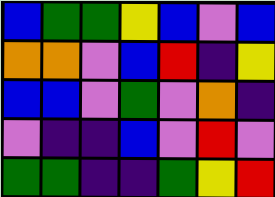[["blue", "green", "green", "yellow", "blue", "violet", "blue"], ["orange", "orange", "violet", "blue", "red", "indigo", "yellow"], ["blue", "blue", "violet", "green", "violet", "orange", "indigo"], ["violet", "indigo", "indigo", "blue", "violet", "red", "violet"], ["green", "green", "indigo", "indigo", "green", "yellow", "red"]]